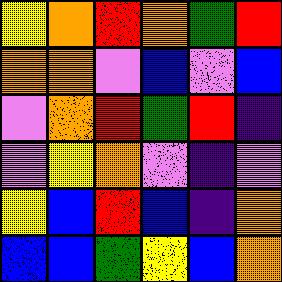[["yellow", "orange", "red", "orange", "green", "red"], ["orange", "orange", "violet", "blue", "violet", "blue"], ["violet", "orange", "red", "green", "red", "indigo"], ["violet", "yellow", "orange", "violet", "indigo", "violet"], ["yellow", "blue", "red", "blue", "indigo", "orange"], ["blue", "blue", "green", "yellow", "blue", "orange"]]